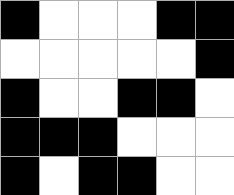[["black", "white", "white", "white", "black", "black"], ["white", "white", "white", "white", "white", "black"], ["black", "white", "white", "black", "black", "white"], ["black", "black", "black", "white", "white", "white"], ["black", "white", "black", "black", "white", "white"]]